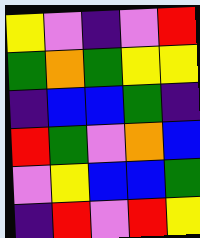[["yellow", "violet", "indigo", "violet", "red"], ["green", "orange", "green", "yellow", "yellow"], ["indigo", "blue", "blue", "green", "indigo"], ["red", "green", "violet", "orange", "blue"], ["violet", "yellow", "blue", "blue", "green"], ["indigo", "red", "violet", "red", "yellow"]]